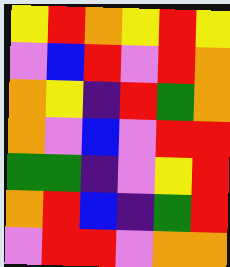[["yellow", "red", "orange", "yellow", "red", "yellow"], ["violet", "blue", "red", "violet", "red", "orange"], ["orange", "yellow", "indigo", "red", "green", "orange"], ["orange", "violet", "blue", "violet", "red", "red"], ["green", "green", "indigo", "violet", "yellow", "red"], ["orange", "red", "blue", "indigo", "green", "red"], ["violet", "red", "red", "violet", "orange", "orange"]]